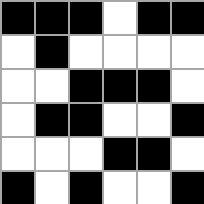[["black", "black", "black", "white", "black", "black"], ["white", "black", "white", "white", "white", "white"], ["white", "white", "black", "black", "black", "white"], ["white", "black", "black", "white", "white", "black"], ["white", "white", "white", "black", "black", "white"], ["black", "white", "black", "white", "white", "black"]]